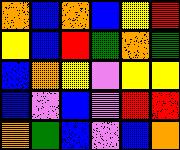[["orange", "blue", "orange", "blue", "yellow", "red"], ["yellow", "blue", "red", "green", "orange", "green"], ["blue", "orange", "yellow", "violet", "yellow", "yellow"], ["blue", "violet", "blue", "violet", "red", "red"], ["orange", "green", "blue", "violet", "blue", "orange"]]